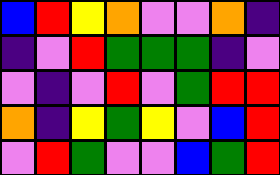[["blue", "red", "yellow", "orange", "violet", "violet", "orange", "indigo"], ["indigo", "violet", "red", "green", "green", "green", "indigo", "violet"], ["violet", "indigo", "violet", "red", "violet", "green", "red", "red"], ["orange", "indigo", "yellow", "green", "yellow", "violet", "blue", "red"], ["violet", "red", "green", "violet", "violet", "blue", "green", "red"]]